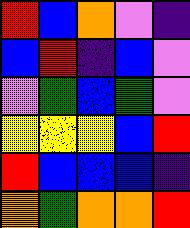[["red", "blue", "orange", "violet", "indigo"], ["blue", "red", "indigo", "blue", "violet"], ["violet", "green", "blue", "green", "violet"], ["yellow", "yellow", "yellow", "blue", "red"], ["red", "blue", "blue", "blue", "indigo"], ["orange", "green", "orange", "orange", "red"]]